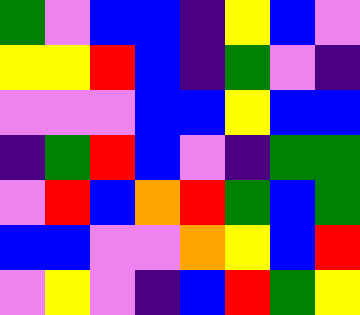[["green", "violet", "blue", "blue", "indigo", "yellow", "blue", "violet"], ["yellow", "yellow", "red", "blue", "indigo", "green", "violet", "indigo"], ["violet", "violet", "violet", "blue", "blue", "yellow", "blue", "blue"], ["indigo", "green", "red", "blue", "violet", "indigo", "green", "green"], ["violet", "red", "blue", "orange", "red", "green", "blue", "green"], ["blue", "blue", "violet", "violet", "orange", "yellow", "blue", "red"], ["violet", "yellow", "violet", "indigo", "blue", "red", "green", "yellow"]]